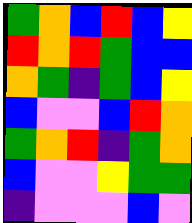[["green", "orange", "blue", "red", "blue", "yellow"], ["red", "orange", "red", "green", "blue", "blue"], ["orange", "green", "indigo", "green", "blue", "yellow"], ["blue", "violet", "violet", "blue", "red", "orange"], ["green", "orange", "red", "indigo", "green", "orange"], ["blue", "violet", "violet", "yellow", "green", "green"], ["indigo", "violet", "violet", "violet", "blue", "violet"]]